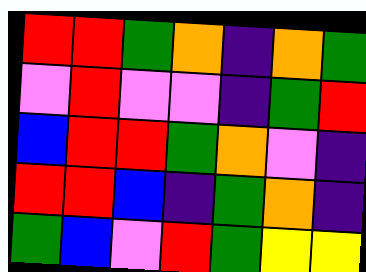[["red", "red", "green", "orange", "indigo", "orange", "green"], ["violet", "red", "violet", "violet", "indigo", "green", "red"], ["blue", "red", "red", "green", "orange", "violet", "indigo"], ["red", "red", "blue", "indigo", "green", "orange", "indigo"], ["green", "blue", "violet", "red", "green", "yellow", "yellow"]]